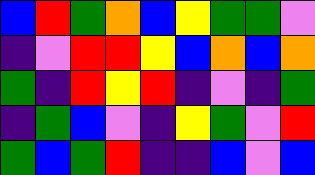[["blue", "red", "green", "orange", "blue", "yellow", "green", "green", "violet"], ["indigo", "violet", "red", "red", "yellow", "blue", "orange", "blue", "orange"], ["green", "indigo", "red", "yellow", "red", "indigo", "violet", "indigo", "green"], ["indigo", "green", "blue", "violet", "indigo", "yellow", "green", "violet", "red"], ["green", "blue", "green", "red", "indigo", "indigo", "blue", "violet", "blue"]]